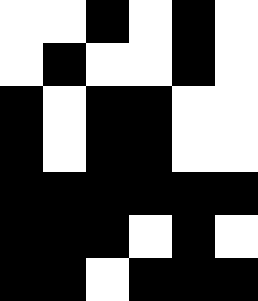[["white", "white", "black", "white", "black", "white"], ["white", "black", "white", "white", "black", "white"], ["black", "white", "black", "black", "white", "white"], ["black", "white", "black", "black", "white", "white"], ["black", "black", "black", "black", "black", "black"], ["black", "black", "black", "white", "black", "white"], ["black", "black", "white", "black", "black", "black"]]